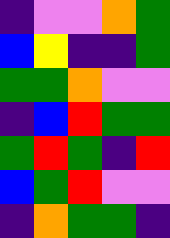[["indigo", "violet", "violet", "orange", "green"], ["blue", "yellow", "indigo", "indigo", "green"], ["green", "green", "orange", "violet", "violet"], ["indigo", "blue", "red", "green", "green"], ["green", "red", "green", "indigo", "red"], ["blue", "green", "red", "violet", "violet"], ["indigo", "orange", "green", "green", "indigo"]]